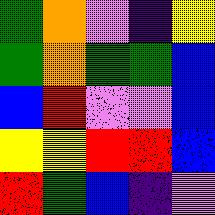[["green", "orange", "violet", "indigo", "yellow"], ["green", "orange", "green", "green", "blue"], ["blue", "red", "violet", "violet", "blue"], ["yellow", "yellow", "red", "red", "blue"], ["red", "green", "blue", "indigo", "violet"]]